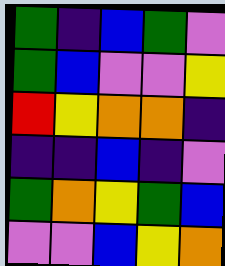[["green", "indigo", "blue", "green", "violet"], ["green", "blue", "violet", "violet", "yellow"], ["red", "yellow", "orange", "orange", "indigo"], ["indigo", "indigo", "blue", "indigo", "violet"], ["green", "orange", "yellow", "green", "blue"], ["violet", "violet", "blue", "yellow", "orange"]]